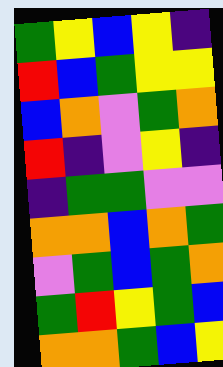[["green", "yellow", "blue", "yellow", "indigo"], ["red", "blue", "green", "yellow", "yellow"], ["blue", "orange", "violet", "green", "orange"], ["red", "indigo", "violet", "yellow", "indigo"], ["indigo", "green", "green", "violet", "violet"], ["orange", "orange", "blue", "orange", "green"], ["violet", "green", "blue", "green", "orange"], ["green", "red", "yellow", "green", "blue"], ["orange", "orange", "green", "blue", "yellow"]]